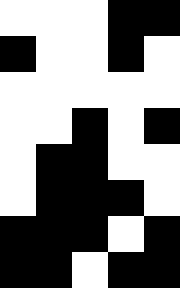[["white", "white", "white", "black", "black"], ["black", "white", "white", "black", "white"], ["white", "white", "white", "white", "white"], ["white", "white", "black", "white", "black"], ["white", "black", "black", "white", "white"], ["white", "black", "black", "black", "white"], ["black", "black", "black", "white", "black"], ["black", "black", "white", "black", "black"]]